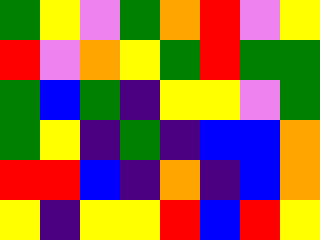[["green", "yellow", "violet", "green", "orange", "red", "violet", "yellow"], ["red", "violet", "orange", "yellow", "green", "red", "green", "green"], ["green", "blue", "green", "indigo", "yellow", "yellow", "violet", "green"], ["green", "yellow", "indigo", "green", "indigo", "blue", "blue", "orange"], ["red", "red", "blue", "indigo", "orange", "indigo", "blue", "orange"], ["yellow", "indigo", "yellow", "yellow", "red", "blue", "red", "yellow"]]